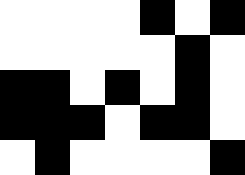[["white", "white", "white", "white", "black", "white", "black"], ["white", "white", "white", "white", "white", "black", "white"], ["black", "black", "white", "black", "white", "black", "white"], ["black", "black", "black", "white", "black", "black", "white"], ["white", "black", "white", "white", "white", "white", "black"]]